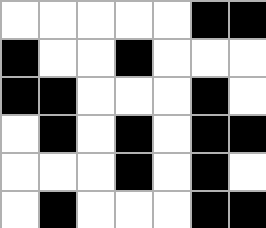[["white", "white", "white", "white", "white", "black", "black"], ["black", "white", "white", "black", "white", "white", "white"], ["black", "black", "white", "white", "white", "black", "white"], ["white", "black", "white", "black", "white", "black", "black"], ["white", "white", "white", "black", "white", "black", "white"], ["white", "black", "white", "white", "white", "black", "black"]]